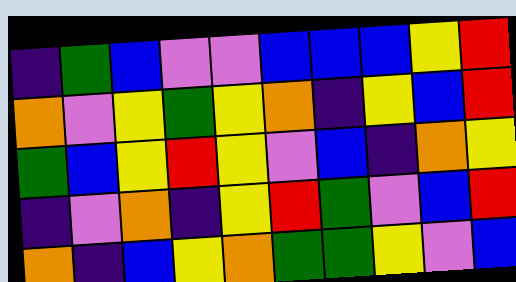[["indigo", "green", "blue", "violet", "violet", "blue", "blue", "blue", "yellow", "red"], ["orange", "violet", "yellow", "green", "yellow", "orange", "indigo", "yellow", "blue", "red"], ["green", "blue", "yellow", "red", "yellow", "violet", "blue", "indigo", "orange", "yellow"], ["indigo", "violet", "orange", "indigo", "yellow", "red", "green", "violet", "blue", "red"], ["orange", "indigo", "blue", "yellow", "orange", "green", "green", "yellow", "violet", "blue"]]